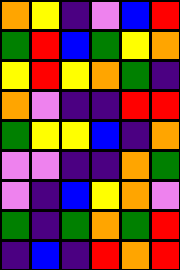[["orange", "yellow", "indigo", "violet", "blue", "red"], ["green", "red", "blue", "green", "yellow", "orange"], ["yellow", "red", "yellow", "orange", "green", "indigo"], ["orange", "violet", "indigo", "indigo", "red", "red"], ["green", "yellow", "yellow", "blue", "indigo", "orange"], ["violet", "violet", "indigo", "indigo", "orange", "green"], ["violet", "indigo", "blue", "yellow", "orange", "violet"], ["green", "indigo", "green", "orange", "green", "red"], ["indigo", "blue", "indigo", "red", "orange", "red"]]